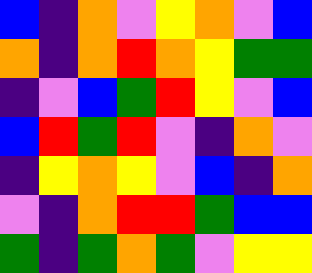[["blue", "indigo", "orange", "violet", "yellow", "orange", "violet", "blue"], ["orange", "indigo", "orange", "red", "orange", "yellow", "green", "green"], ["indigo", "violet", "blue", "green", "red", "yellow", "violet", "blue"], ["blue", "red", "green", "red", "violet", "indigo", "orange", "violet"], ["indigo", "yellow", "orange", "yellow", "violet", "blue", "indigo", "orange"], ["violet", "indigo", "orange", "red", "red", "green", "blue", "blue"], ["green", "indigo", "green", "orange", "green", "violet", "yellow", "yellow"]]